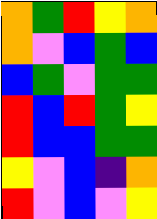[["orange", "green", "red", "yellow", "orange"], ["orange", "violet", "blue", "green", "blue"], ["blue", "green", "violet", "green", "green"], ["red", "blue", "red", "green", "yellow"], ["red", "blue", "blue", "green", "green"], ["yellow", "violet", "blue", "indigo", "orange"], ["red", "violet", "blue", "violet", "yellow"]]